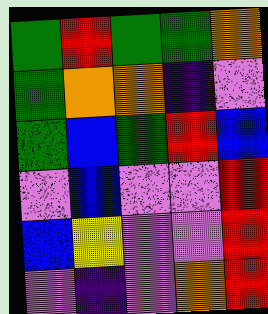[["green", "red", "green", "green", "orange"], ["green", "orange", "orange", "indigo", "violet"], ["green", "blue", "green", "red", "blue"], ["violet", "blue", "violet", "violet", "red"], ["blue", "yellow", "violet", "violet", "red"], ["violet", "indigo", "violet", "orange", "red"]]